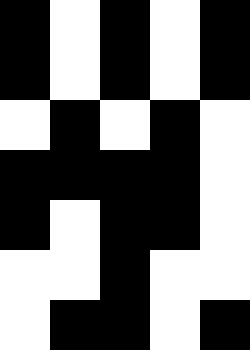[["black", "white", "black", "white", "black"], ["black", "white", "black", "white", "black"], ["white", "black", "white", "black", "white"], ["black", "black", "black", "black", "white"], ["black", "white", "black", "black", "white"], ["white", "white", "black", "white", "white"], ["white", "black", "black", "white", "black"]]